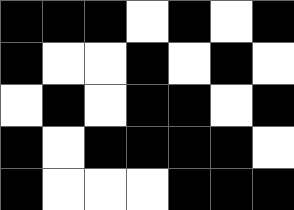[["black", "black", "black", "white", "black", "white", "black"], ["black", "white", "white", "black", "white", "black", "white"], ["white", "black", "white", "black", "black", "white", "black"], ["black", "white", "black", "black", "black", "black", "white"], ["black", "white", "white", "white", "black", "black", "black"]]